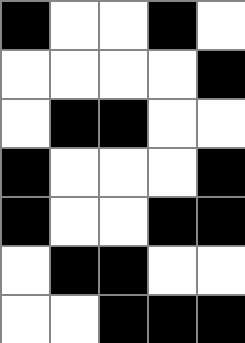[["black", "white", "white", "black", "white"], ["white", "white", "white", "white", "black"], ["white", "black", "black", "white", "white"], ["black", "white", "white", "white", "black"], ["black", "white", "white", "black", "black"], ["white", "black", "black", "white", "white"], ["white", "white", "black", "black", "black"]]